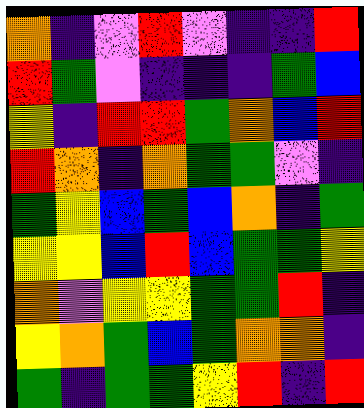[["orange", "indigo", "violet", "red", "violet", "indigo", "indigo", "red"], ["red", "green", "violet", "indigo", "indigo", "indigo", "green", "blue"], ["yellow", "indigo", "red", "red", "green", "orange", "blue", "red"], ["red", "orange", "indigo", "orange", "green", "green", "violet", "indigo"], ["green", "yellow", "blue", "green", "blue", "orange", "indigo", "green"], ["yellow", "yellow", "blue", "red", "blue", "green", "green", "yellow"], ["orange", "violet", "yellow", "yellow", "green", "green", "red", "indigo"], ["yellow", "orange", "green", "blue", "green", "orange", "orange", "indigo"], ["green", "indigo", "green", "green", "yellow", "red", "indigo", "red"]]